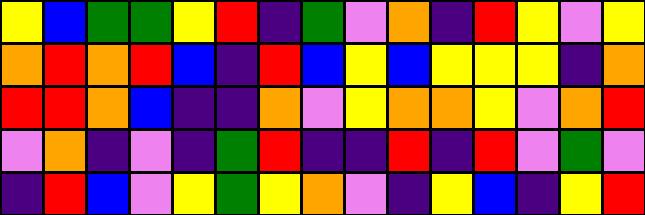[["yellow", "blue", "green", "green", "yellow", "red", "indigo", "green", "violet", "orange", "indigo", "red", "yellow", "violet", "yellow"], ["orange", "red", "orange", "red", "blue", "indigo", "red", "blue", "yellow", "blue", "yellow", "yellow", "yellow", "indigo", "orange"], ["red", "red", "orange", "blue", "indigo", "indigo", "orange", "violet", "yellow", "orange", "orange", "yellow", "violet", "orange", "red"], ["violet", "orange", "indigo", "violet", "indigo", "green", "red", "indigo", "indigo", "red", "indigo", "red", "violet", "green", "violet"], ["indigo", "red", "blue", "violet", "yellow", "green", "yellow", "orange", "violet", "indigo", "yellow", "blue", "indigo", "yellow", "red"]]